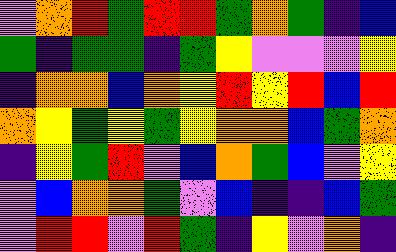[["violet", "orange", "red", "green", "red", "red", "green", "orange", "green", "indigo", "blue"], ["green", "indigo", "green", "green", "indigo", "green", "yellow", "violet", "violet", "violet", "yellow"], ["indigo", "orange", "orange", "blue", "orange", "yellow", "red", "yellow", "red", "blue", "red"], ["orange", "yellow", "green", "yellow", "green", "yellow", "orange", "orange", "blue", "green", "orange"], ["indigo", "yellow", "green", "red", "violet", "blue", "orange", "green", "blue", "violet", "yellow"], ["violet", "blue", "orange", "orange", "green", "violet", "blue", "indigo", "indigo", "blue", "green"], ["violet", "red", "red", "violet", "red", "green", "indigo", "yellow", "violet", "orange", "indigo"]]